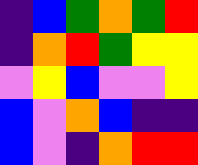[["indigo", "blue", "green", "orange", "green", "red"], ["indigo", "orange", "red", "green", "yellow", "yellow"], ["violet", "yellow", "blue", "violet", "violet", "yellow"], ["blue", "violet", "orange", "blue", "indigo", "indigo"], ["blue", "violet", "indigo", "orange", "red", "red"]]